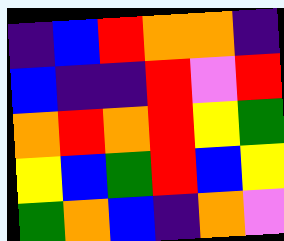[["indigo", "blue", "red", "orange", "orange", "indigo"], ["blue", "indigo", "indigo", "red", "violet", "red"], ["orange", "red", "orange", "red", "yellow", "green"], ["yellow", "blue", "green", "red", "blue", "yellow"], ["green", "orange", "blue", "indigo", "orange", "violet"]]